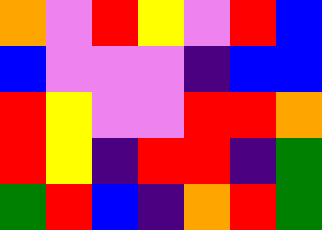[["orange", "violet", "red", "yellow", "violet", "red", "blue"], ["blue", "violet", "violet", "violet", "indigo", "blue", "blue"], ["red", "yellow", "violet", "violet", "red", "red", "orange"], ["red", "yellow", "indigo", "red", "red", "indigo", "green"], ["green", "red", "blue", "indigo", "orange", "red", "green"]]